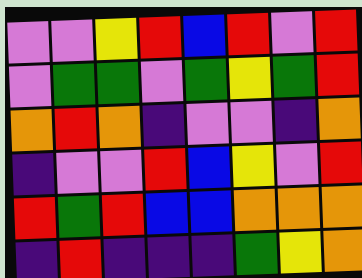[["violet", "violet", "yellow", "red", "blue", "red", "violet", "red"], ["violet", "green", "green", "violet", "green", "yellow", "green", "red"], ["orange", "red", "orange", "indigo", "violet", "violet", "indigo", "orange"], ["indigo", "violet", "violet", "red", "blue", "yellow", "violet", "red"], ["red", "green", "red", "blue", "blue", "orange", "orange", "orange"], ["indigo", "red", "indigo", "indigo", "indigo", "green", "yellow", "orange"]]